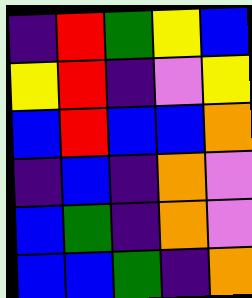[["indigo", "red", "green", "yellow", "blue"], ["yellow", "red", "indigo", "violet", "yellow"], ["blue", "red", "blue", "blue", "orange"], ["indigo", "blue", "indigo", "orange", "violet"], ["blue", "green", "indigo", "orange", "violet"], ["blue", "blue", "green", "indigo", "orange"]]